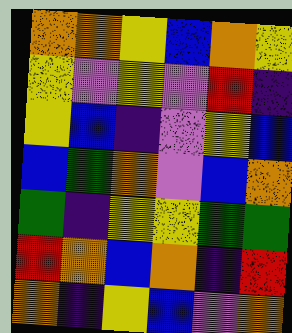[["orange", "orange", "yellow", "blue", "orange", "yellow"], ["yellow", "violet", "yellow", "violet", "red", "indigo"], ["yellow", "blue", "indigo", "violet", "yellow", "blue"], ["blue", "green", "orange", "violet", "blue", "orange"], ["green", "indigo", "yellow", "yellow", "green", "green"], ["red", "orange", "blue", "orange", "indigo", "red"], ["orange", "indigo", "yellow", "blue", "violet", "orange"]]